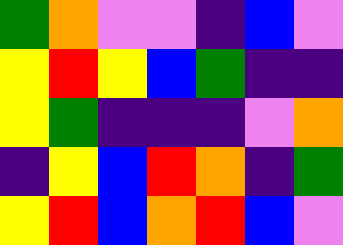[["green", "orange", "violet", "violet", "indigo", "blue", "violet"], ["yellow", "red", "yellow", "blue", "green", "indigo", "indigo"], ["yellow", "green", "indigo", "indigo", "indigo", "violet", "orange"], ["indigo", "yellow", "blue", "red", "orange", "indigo", "green"], ["yellow", "red", "blue", "orange", "red", "blue", "violet"]]